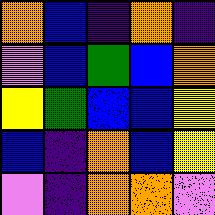[["orange", "blue", "indigo", "orange", "indigo"], ["violet", "blue", "green", "blue", "orange"], ["yellow", "green", "blue", "blue", "yellow"], ["blue", "indigo", "orange", "blue", "yellow"], ["violet", "indigo", "orange", "orange", "violet"]]